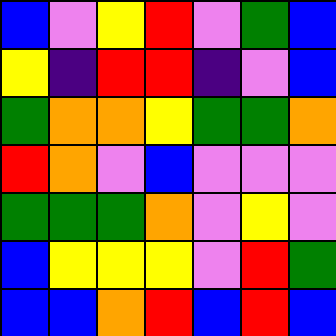[["blue", "violet", "yellow", "red", "violet", "green", "blue"], ["yellow", "indigo", "red", "red", "indigo", "violet", "blue"], ["green", "orange", "orange", "yellow", "green", "green", "orange"], ["red", "orange", "violet", "blue", "violet", "violet", "violet"], ["green", "green", "green", "orange", "violet", "yellow", "violet"], ["blue", "yellow", "yellow", "yellow", "violet", "red", "green"], ["blue", "blue", "orange", "red", "blue", "red", "blue"]]